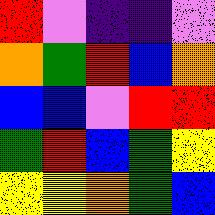[["red", "violet", "indigo", "indigo", "violet"], ["orange", "green", "red", "blue", "orange"], ["blue", "blue", "violet", "red", "red"], ["green", "red", "blue", "green", "yellow"], ["yellow", "yellow", "orange", "green", "blue"]]